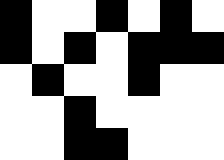[["black", "white", "white", "black", "white", "black", "white"], ["black", "white", "black", "white", "black", "black", "black"], ["white", "black", "white", "white", "black", "white", "white"], ["white", "white", "black", "white", "white", "white", "white"], ["white", "white", "black", "black", "white", "white", "white"]]